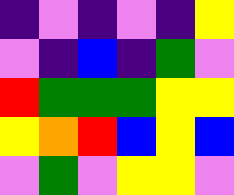[["indigo", "violet", "indigo", "violet", "indigo", "yellow"], ["violet", "indigo", "blue", "indigo", "green", "violet"], ["red", "green", "green", "green", "yellow", "yellow"], ["yellow", "orange", "red", "blue", "yellow", "blue"], ["violet", "green", "violet", "yellow", "yellow", "violet"]]